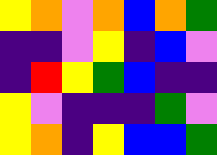[["yellow", "orange", "violet", "orange", "blue", "orange", "green"], ["indigo", "indigo", "violet", "yellow", "indigo", "blue", "violet"], ["indigo", "red", "yellow", "green", "blue", "indigo", "indigo"], ["yellow", "violet", "indigo", "indigo", "indigo", "green", "violet"], ["yellow", "orange", "indigo", "yellow", "blue", "blue", "green"]]